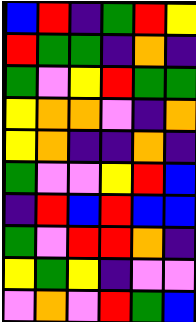[["blue", "red", "indigo", "green", "red", "yellow"], ["red", "green", "green", "indigo", "orange", "indigo"], ["green", "violet", "yellow", "red", "green", "green"], ["yellow", "orange", "orange", "violet", "indigo", "orange"], ["yellow", "orange", "indigo", "indigo", "orange", "indigo"], ["green", "violet", "violet", "yellow", "red", "blue"], ["indigo", "red", "blue", "red", "blue", "blue"], ["green", "violet", "red", "red", "orange", "indigo"], ["yellow", "green", "yellow", "indigo", "violet", "violet"], ["violet", "orange", "violet", "red", "green", "blue"]]